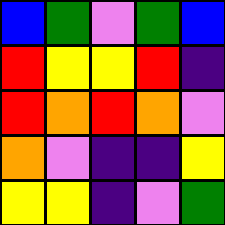[["blue", "green", "violet", "green", "blue"], ["red", "yellow", "yellow", "red", "indigo"], ["red", "orange", "red", "orange", "violet"], ["orange", "violet", "indigo", "indigo", "yellow"], ["yellow", "yellow", "indigo", "violet", "green"]]